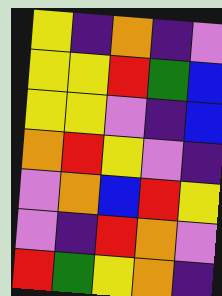[["yellow", "indigo", "orange", "indigo", "violet"], ["yellow", "yellow", "red", "green", "blue"], ["yellow", "yellow", "violet", "indigo", "blue"], ["orange", "red", "yellow", "violet", "indigo"], ["violet", "orange", "blue", "red", "yellow"], ["violet", "indigo", "red", "orange", "violet"], ["red", "green", "yellow", "orange", "indigo"]]